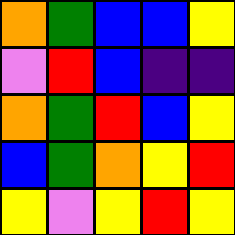[["orange", "green", "blue", "blue", "yellow"], ["violet", "red", "blue", "indigo", "indigo"], ["orange", "green", "red", "blue", "yellow"], ["blue", "green", "orange", "yellow", "red"], ["yellow", "violet", "yellow", "red", "yellow"]]